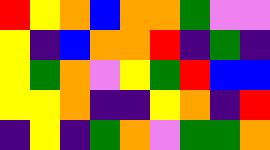[["red", "yellow", "orange", "blue", "orange", "orange", "green", "violet", "violet"], ["yellow", "indigo", "blue", "orange", "orange", "red", "indigo", "green", "indigo"], ["yellow", "green", "orange", "violet", "yellow", "green", "red", "blue", "blue"], ["yellow", "yellow", "orange", "indigo", "indigo", "yellow", "orange", "indigo", "red"], ["indigo", "yellow", "indigo", "green", "orange", "violet", "green", "green", "orange"]]